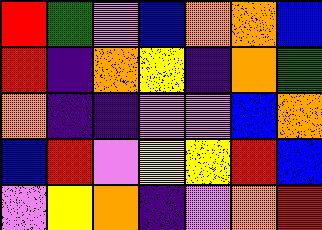[["red", "green", "violet", "blue", "orange", "orange", "blue"], ["red", "indigo", "orange", "yellow", "indigo", "orange", "green"], ["orange", "indigo", "indigo", "violet", "violet", "blue", "orange"], ["blue", "red", "violet", "yellow", "yellow", "red", "blue"], ["violet", "yellow", "orange", "indigo", "violet", "orange", "red"]]